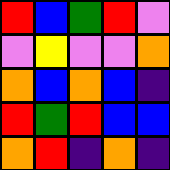[["red", "blue", "green", "red", "violet"], ["violet", "yellow", "violet", "violet", "orange"], ["orange", "blue", "orange", "blue", "indigo"], ["red", "green", "red", "blue", "blue"], ["orange", "red", "indigo", "orange", "indigo"]]